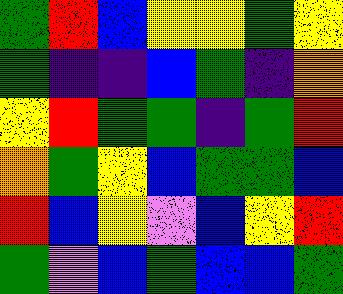[["green", "red", "blue", "yellow", "yellow", "green", "yellow"], ["green", "indigo", "indigo", "blue", "green", "indigo", "orange"], ["yellow", "red", "green", "green", "indigo", "green", "red"], ["orange", "green", "yellow", "blue", "green", "green", "blue"], ["red", "blue", "yellow", "violet", "blue", "yellow", "red"], ["green", "violet", "blue", "green", "blue", "blue", "green"]]